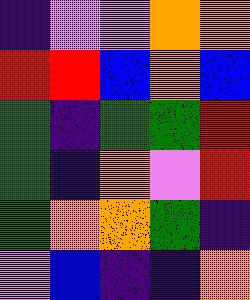[["indigo", "violet", "violet", "orange", "orange"], ["red", "red", "blue", "orange", "blue"], ["green", "indigo", "green", "green", "red"], ["green", "indigo", "orange", "violet", "red"], ["green", "orange", "orange", "green", "indigo"], ["violet", "blue", "indigo", "indigo", "orange"]]